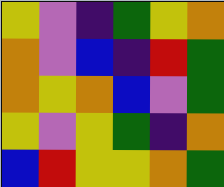[["yellow", "violet", "indigo", "green", "yellow", "orange"], ["orange", "violet", "blue", "indigo", "red", "green"], ["orange", "yellow", "orange", "blue", "violet", "green"], ["yellow", "violet", "yellow", "green", "indigo", "orange"], ["blue", "red", "yellow", "yellow", "orange", "green"]]